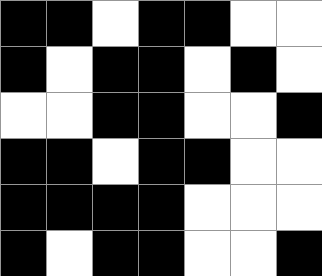[["black", "black", "white", "black", "black", "white", "white"], ["black", "white", "black", "black", "white", "black", "white"], ["white", "white", "black", "black", "white", "white", "black"], ["black", "black", "white", "black", "black", "white", "white"], ["black", "black", "black", "black", "white", "white", "white"], ["black", "white", "black", "black", "white", "white", "black"]]